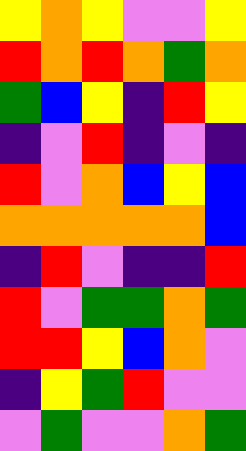[["yellow", "orange", "yellow", "violet", "violet", "yellow"], ["red", "orange", "red", "orange", "green", "orange"], ["green", "blue", "yellow", "indigo", "red", "yellow"], ["indigo", "violet", "red", "indigo", "violet", "indigo"], ["red", "violet", "orange", "blue", "yellow", "blue"], ["orange", "orange", "orange", "orange", "orange", "blue"], ["indigo", "red", "violet", "indigo", "indigo", "red"], ["red", "violet", "green", "green", "orange", "green"], ["red", "red", "yellow", "blue", "orange", "violet"], ["indigo", "yellow", "green", "red", "violet", "violet"], ["violet", "green", "violet", "violet", "orange", "green"]]